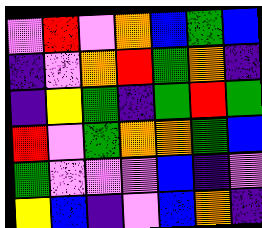[["violet", "red", "violet", "orange", "blue", "green", "blue"], ["indigo", "violet", "orange", "red", "green", "orange", "indigo"], ["indigo", "yellow", "green", "indigo", "green", "red", "green"], ["red", "violet", "green", "orange", "orange", "green", "blue"], ["green", "violet", "violet", "violet", "blue", "indigo", "violet"], ["yellow", "blue", "indigo", "violet", "blue", "orange", "indigo"]]